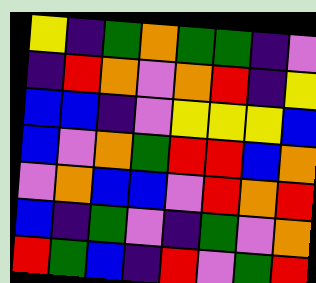[["yellow", "indigo", "green", "orange", "green", "green", "indigo", "violet"], ["indigo", "red", "orange", "violet", "orange", "red", "indigo", "yellow"], ["blue", "blue", "indigo", "violet", "yellow", "yellow", "yellow", "blue"], ["blue", "violet", "orange", "green", "red", "red", "blue", "orange"], ["violet", "orange", "blue", "blue", "violet", "red", "orange", "red"], ["blue", "indigo", "green", "violet", "indigo", "green", "violet", "orange"], ["red", "green", "blue", "indigo", "red", "violet", "green", "red"]]